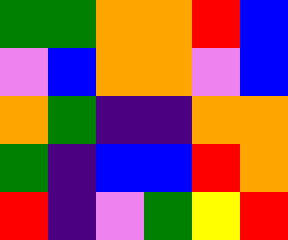[["green", "green", "orange", "orange", "red", "blue"], ["violet", "blue", "orange", "orange", "violet", "blue"], ["orange", "green", "indigo", "indigo", "orange", "orange"], ["green", "indigo", "blue", "blue", "red", "orange"], ["red", "indigo", "violet", "green", "yellow", "red"]]